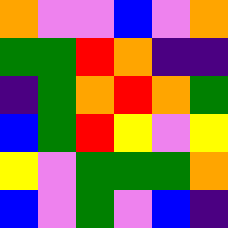[["orange", "violet", "violet", "blue", "violet", "orange"], ["green", "green", "red", "orange", "indigo", "indigo"], ["indigo", "green", "orange", "red", "orange", "green"], ["blue", "green", "red", "yellow", "violet", "yellow"], ["yellow", "violet", "green", "green", "green", "orange"], ["blue", "violet", "green", "violet", "blue", "indigo"]]